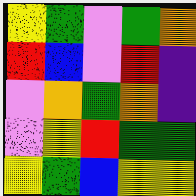[["yellow", "green", "violet", "green", "orange"], ["red", "blue", "violet", "red", "indigo"], ["violet", "orange", "green", "orange", "indigo"], ["violet", "yellow", "red", "green", "green"], ["yellow", "green", "blue", "yellow", "yellow"]]